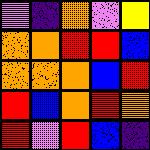[["violet", "indigo", "orange", "violet", "yellow"], ["orange", "orange", "red", "red", "blue"], ["orange", "orange", "orange", "blue", "red"], ["red", "blue", "orange", "red", "orange"], ["red", "violet", "red", "blue", "indigo"]]